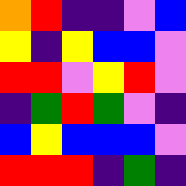[["orange", "red", "indigo", "indigo", "violet", "blue"], ["yellow", "indigo", "yellow", "blue", "blue", "violet"], ["red", "red", "violet", "yellow", "red", "violet"], ["indigo", "green", "red", "green", "violet", "indigo"], ["blue", "yellow", "blue", "blue", "blue", "violet"], ["red", "red", "red", "indigo", "green", "indigo"]]